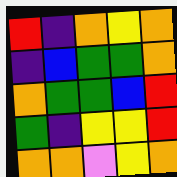[["red", "indigo", "orange", "yellow", "orange"], ["indigo", "blue", "green", "green", "orange"], ["orange", "green", "green", "blue", "red"], ["green", "indigo", "yellow", "yellow", "red"], ["orange", "orange", "violet", "yellow", "orange"]]